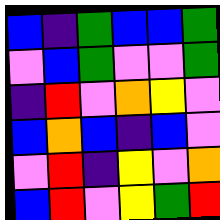[["blue", "indigo", "green", "blue", "blue", "green"], ["violet", "blue", "green", "violet", "violet", "green"], ["indigo", "red", "violet", "orange", "yellow", "violet"], ["blue", "orange", "blue", "indigo", "blue", "violet"], ["violet", "red", "indigo", "yellow", "violet", "orange"], ["blue", "red", "violet", "yellow", "green", "red"]]